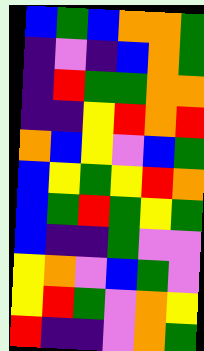[["blue", "green", "blue", "orange", "orange", "green"], ["indigo", "violet", "indigo", "blue", "orange", "green"], ["indigo", "red", "green", "green", "orange", "orange"], ["indigo", "indigo", "yellow", "red", "orange", "red"], ["orange", "blue", "yellow", "violet", "blue", "green"], ["blue", "yellow", "green", "yellow", "red", "orange"], ["blue", "green", "red", "green", "yellow", "green"], ["blue", "indigo", "indigo", "green", "violet", "violet"], ["yellow", "orange", "violet", "blue", "green", "violet"], ["yellow", "red", "green", "violet", "orange", "yellow"], ["red", "indigo", "indigo", "violet", "orange", "green"]]